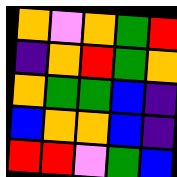[["orange", "violet", "orange", "green", "red"], ["indigo", "orange", "red", "green", "orange"], ["orange", "green", "green", "blue", "indigo"], ["blue", "orange", "orange", "blue", "indigo"], ["red", "red", "violet", "green", "blue"]]